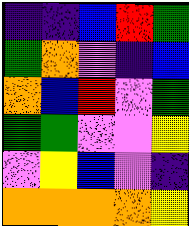[["indigo", "indigo", "blue", "red", "green"], ["green", "orange", "violet", "indigo", "blue"], ["orange", "blue", "red", "violet", "green"], ["green", "green", "violet", "violet", "yellow"], ["violet", "yellow", "blue", "violet", "indigo"], ["orange", "orange", "orange", "orange", "yellow"]]